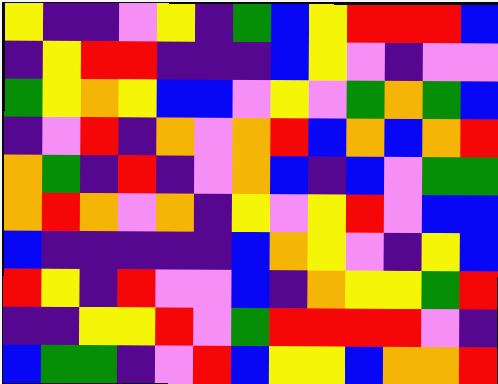[["yellow", "indigo", "indigo", "violet", "yellow", "indigo", "green", "blue", "yellow", "red", "red", "red", "blue"], ["indigo", "yellow", "red", "red", "indigo", "indigo", "indigo", "blue", "yellow", "violet", "indigo", "violet", "violet"], ["green", "yellow", "orange", "yellow", "blue", "blue", "violet", "yellow", "violet", "green", "orange", "green", "blue"], ["indigo", "violet", "red", "indigo", "orange", "violet", "orange", "red", "blue", "orange", "blue", "orange", "red"], ["orange", "green", "indigo", "red", "indigo", "violet", "orange", "blue", "indigo", "blue", "violet", "green", "green"], ["orange", "red", "orange", "violet", "orange", "indigo", "yellow", "violet", "yellow", "red", "violet", "blue", "blue"], ["blue", "indigo", "indigo", "indigo", "indigo", "indigo", "blue", "orange", "yellow", "violet", "indigo", "yellow", "blue"], ["red", "yellow", "indigo", "red", "violet", "violet", "blue", "indigo", "orange", "yellow", "yellow", "green", "red"], ["indigo", "indigo", "yellow", "yellow", "red", "violet", "green", "red", "red", "red", "red", "violet", "indigo"], ["blue", "green", "green", "indigo", "violet", "red", "blue", "yellow", "yellow", "blue", "orange", "orange", "red"]]